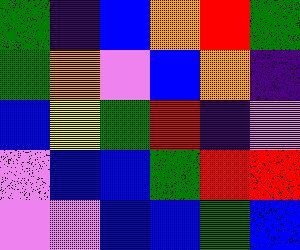[["green", "indigo", "blue", "orange", "red", "green"], ["green", "orange", "violet", "blue", "orange", "indigo"], ["blue", "yellow", "green", "red", "indigo", "violet"], ["violet", "blue", "blue", "green", "red", "red"], ["violet", "violet", "blue", "blue", "green", "blue"]]